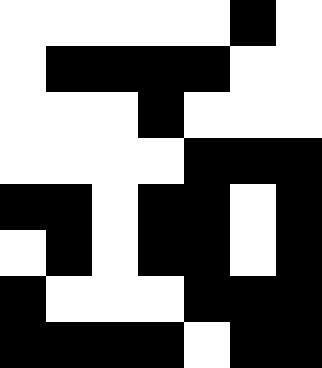[["white", "white", "white", "white", "white", "black", "white"], ["white", "black", "black", "black", "black", "white", "white"], ["white", "white", "white", "black", "white", "white", "white"], ["white", "white", "white", "white", "black", "black", "black"], ["black", "black", "white", "black", "black", "white", "black"], ["white", "black", "white", "black", "black", "white", "black"], ["black", "white", "white", "white", "black", "black", "black"], ["black", "black", "black", "black", "white", "black", "black"]]